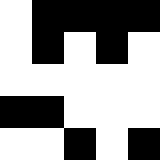[["white", "black", "black", "black", "black"], ["white", "black", "white", "black", "white"], ["white", "white", "white", "white", "white"], ["black", "black", "white", "white", "white"], ["white", "white", "black", "white", "black"]]